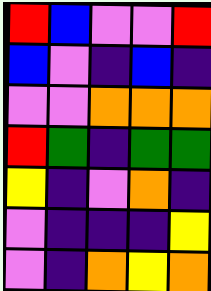[["red", "blue", "violet", "violet", "red"], ["blue", "violet", "indigo", "blue", "indigo"], ["violet", "violet", "orange", "orange", "orange"], ["red", "green", "indigo", "green", "green"], ["yellow", "indigo", "violet", "orange", "indigo"], ["violet", "indigo", "indigo", "indigo", "yellow"], ["violet", "indigo", "orange", "yellow", "orange"]]